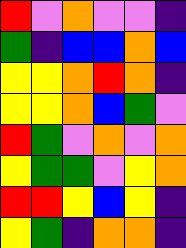[["red", "violet", "orange", "violet", "violet", "indigo"], ["green", "indigo", "blue", "blue", "orange", "blue"], ["yellow", "yellow", "orange", "red", "orange", "indigo"], ["yellow", "yellow", "orange", "blue", "green", "violet"], ["red", "green", "violet", "orange", "violet", "orange"], ["yellow", "green", "green", "violet", "yellow", "orange"], ["red", "red", "yellow", "blue", "yellow", "indigo"], ["yellow", "green", "indigo", "orange", "orange", "indigo"]]